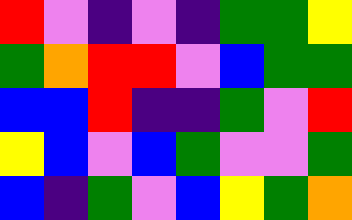[["red", "violet", "indigo", "violet", "indigo", "green", "green", "yellow"], ["green", "orange", "red", "red", "violet", "blue", "green", "green"], ["blue", "blue", "red", "indigo", "indigo", "green", "violet", "red"], ["yellow", "blue", "violet", "blue", "green", "violet", "violet", "green"], ["blue", "indigo", "green", "violet", "blue", "yellow", "green", "orange"]]